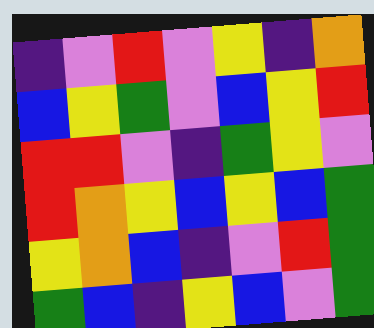[["indigo", "violet", "red", "violet", "yellow", "indigo", "orange"], ["blue", "yellow", "green", "violet", "blue", "yellow", "red"], ["red", "red", "violet", "indigo", "green", "yellow", "violet"], ["red", "orange", "yellow", "blue", "yellow", "blue", "green"], ["yellow", "orange", "blue", "indigo", "violet", "red", "green"], ["green", "blue", "indigo", "yellow", "blue", "violet", "green"]]